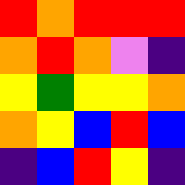[["red", "orange", "red", "red", "red"], ["orange", "red", "orange", "violet", "indigo"], ["yellow", "green", "yellow", "yellow", "orange"], ["orange", "yellow", "blue", "red", "blue"], ["indigo", "blue", "red", "yellow", "indigo"]]